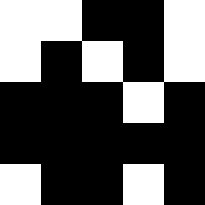[["white", "white", "black", "black", "white"], ["white", "black", "white", "black", "white"], ["black", "black", "black", "white", "black"], ["black", "black", "black", "black", "black"], ["white", "black", "black", "white", "black"]]